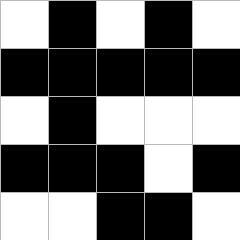[["white", "black", "white", "black", "white"], ["black", "black", "black", "black", "black"], ["white", "black", "white", "white", "white"], ["black", "black", "black", "white", "black"], ["white", "white", "black", "black", "white"]]